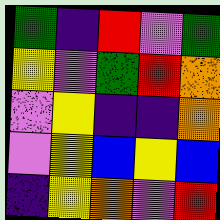[["green", "indigo", "red", "violet", "green"], ["yellow", "violet", "green", "red", "orange"], ["violet", "yellow", "indigo", "indigo", "orange"], ["violet", "yellow", "blue", "yellow", "blue"], ["indigo", "yellow", "orange", "violet", "red"]]